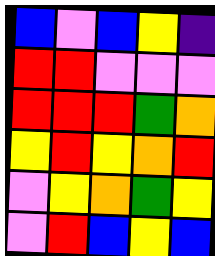[["blue", "violet", "blue", "yellow", "indigo"], ["red", "red", "violet", "violet", "violet"], ["red", "red", "red", "green", "orange"], ["yellow", "red", "yellow", "orange", "red"], ["violet", "yellow", "orange", "green", "yellow"], ["violet", "red", "blue", "yellow", "blue"]]